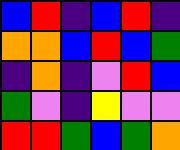[["blue", "red", "indigo", "blue", "red", "indigo"], ["orange", "orange", "blue", "red", "blue", "green"], ["indigo", "orange", "indigo", "violet", "red", "blue"], ["green", "violet", "indigo", "yellow", "violet", "violet"], ["red", "red", "green", "blue", "green", "orange"]]